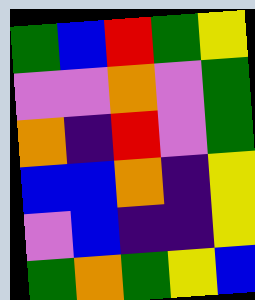[["green", "blue", "red", "green", "yellow"], ["violet", "violet", "orange", "violet", "green"], ["orange", "indigo", "red", "violet", "green"], ["blue", "blue", "orange", "indigo", "yellow"], ["violet", "blue", "indigo", "indigo", "yellow"], ["green", "orange", "green", "yellow", "blue"]]